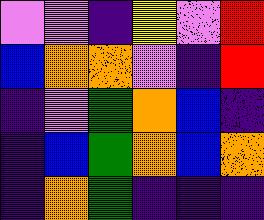[["violet", "violet", "indigo", "yellow", "violet", "red"], ["blue", "orange", "orange", "violet", "indigo", "red"], ["indigo", "violet", "green", "orange", "blue", "indigo"], ["indigo", "blue", "green", "orange", "blue", "orange"], ["indigo", "orange", "green", "indigo", "indigo", "indigo"]]